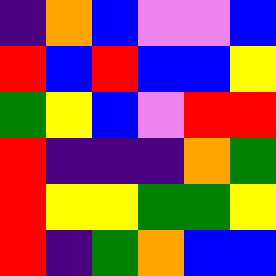[["indigo", "orange", "blue", "violet", "violet", "blue"], ["red", "blue", "red", "blue", "blue", "yellow"], ["green", "yellow", "blue", "violet", "red", "red"], ["red", "indigo", "indigo", "indigo", "orange", "green"], ["red", "yellow", "yellow", "green", "green", "yellow"], ["red", "indigo", "green", "orange", "blue", "blue"]]